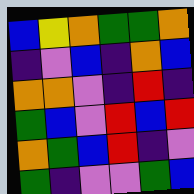[["blue", "yellow", "orange", "green", "green", "orange"], ["indigo", "violet", "blue", "indigo", "orange", "blue"], ["orange", "orange", "violet", "indigo", "red", "indigo"], ["green", "blue", "violet", "red", "blue", "red"], ["orange", "green", "blue", "red", "indigo", "violet"], ["green", "indigo", "violet", "violet", "green", "blue"]]